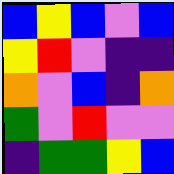[["blue", "yellow", "blue", "violet", "blue"], ["yellow", "red", "violet", "indigo", "indigo"], ["orange", "violet", "blue", "indigo", "orange"], ["green", "violet", "red", "violet", "violet"], ["indigo", "green", "green", "yellow", "blue"]]